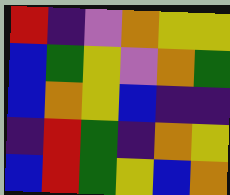[["red", "indigo", "violet", "orange", "yellow", "yellow"], ["blue", "green", "yellow", "violet", "orange", "green"], ["blue", "orange", "yellow", "blue", "indigo", "indigo"], ["indigo", "red", "green", "indigo", "orange", "yellow"], ["blue", "red", "green", "yellow", "blue", "orange"]]